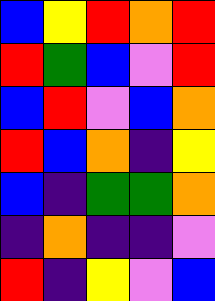[["blue", "yellow", "red", "orange", "red"], ["red", "green", "blue", "violet", "red"], ["blue", "red", "violet", "blue", "orange"], ["red", "blue", "orange", "indigo", "yellow"], ["blue", "indigo", "green", "green", "orange"], ["indigo", "orange", "indigo", "indigo", "violet"], ["red", "indigo", "yellow", "violet", "blue"]]